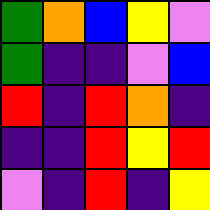[["green", "orange", "blue", "yellow", "violet"], ["green", "indigo", "indigo", "violet", "blue"], ["red", "indigo", "red", "orange", "indigo"], ["indigo", "indigo", "red", "yellow", "red"], ["violet", "indigo", "red", "indigo", "yellow"]]